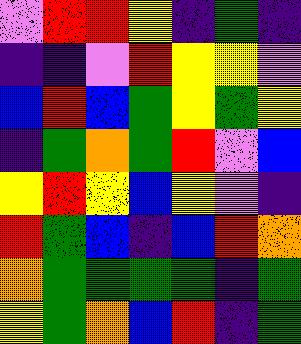[["violet", "red", "red", "yellow", "indigo", "green", "indigo"], ["indigo", "indigo", "violet", "red", "yellow", "yellow", "violet"], ["blue", "red", "blue", "green", "yellow", "green", "yellow"], ["indigo", "green", "orange", "green", "red", "violet", "blue"], ["yellow", "red", "yellow", "blue", "yellow", "violet", "indigo"], ["red", "green", "blue", "indigo", "blue", "red", "orange"], ["orange", "green", "green", "green", "green", "indigo", "green"], ["yellow", "green", "orange", "blue", "red", "indigo", "green"]]